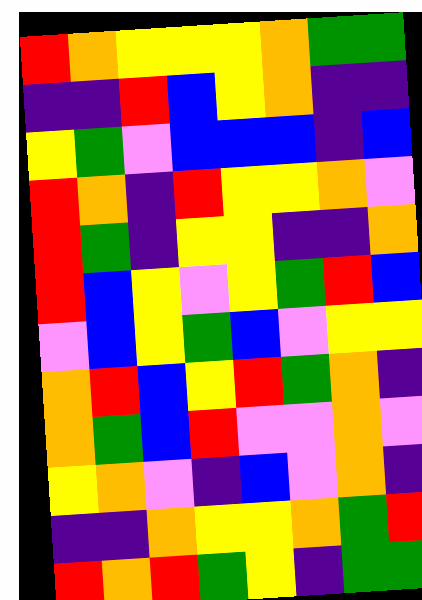[["red", "orange", "yellow", "yellow", "yellow", "orange", "green", "green"], ["indigo", "indigo", "red", "blue", "yellow", "orange", "indigo", "indigo"], ["yellow", "green", "violet", "blue", "blue", "blue", "indigo", "blue"], ["red", "orange", "indigo", "red", "yellow", "yellow", "orange", "violet"], ["red", "green", "indigo", "yellow", "yellow", "indigo", "indigo", "orange"], ["red", "blue", "yellow", "violet", "yellow", "green", "red", "blue"], ["violet", "blue", "yellow", "green", "blue", "violet", "yellow", "yellow"], ["orange", "red", "blue", "yellow", "red", "green", "orange", "indigo"], ["orange", "green", "blue", "red", "violet", "violet", "orange", "violet"], ["yellow", "orange", "violet", "indigo", "blue", "violet", "orange", "indigo"], ["indigo", "indigo", "orange", "yellow", "yellow", "orange", "green", "red"], ["red", "orange", "red", "green", "yellow", "indigo", "green", "green"]]